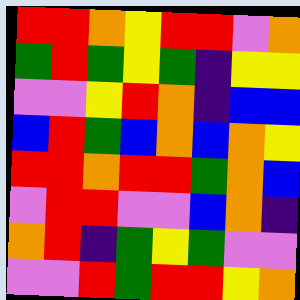[["red", "red", "orange", "yellow", "red", "red", "violet", "orange"], ["green", "red", "green", "yellow", "green", "indigo", "yellow", "yellow"], ["violet", "violet", "yellow", "red", "orange", "indigo", "blue", "blue"], ["blue", "red", "green", "blue", "orange", "blue", "orange", "yellow"], ["red", "red", "orange", "red", "red", "green", "orange", "blue"], ["violet", "red", "red", "violet", "violet", "blue", "orange", "indigo"], ["orange", "red", "indigo", "green", "yellow", "green", "violet", "violet"], ["violet", "violet", "red", "green", "red", "red", "yellow", "orange"]]